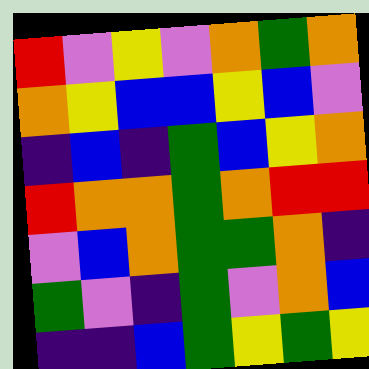[["red", "violet", "yellow", "violet", "orange", "green", "orange"], ["orange", "yellow", "blue", "blue", "yellow", "blue", "violet"], ["indigo", "blue", "indigo", "green", "blue", "yellow", "orange"], ["red", "orange", "orange", "green", "orange", "red", "red"], ["violet", "blue", "orange", "green", "green", "orange", "indigo"], ["green", "violet", "indigo", "green", "violet", "orange", "blue"], ["indigo", "indigo", "blue", "green", "yellow", "green", "yellow"]]